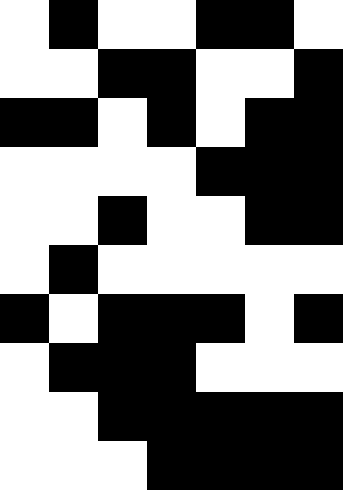[["white", "black", "white", "white", "black", "black", "white"], ["white", "white", "black", "black", "white", "white", "black"], ["black", "black", "white", "black", "white", "black", "black"], ["white", "white", "white", "white", "black", "black", "black"], ["white", "white", "black", "white", "white", "black", "black"], ["white", "black", "white", "white", "white", "white", "white"], ["black", "white", "black", "black", "black", "white", "black"], ["white", "black", "black", "black", "white", "white", "white"], ["white", "white", "black", "black", "black", "black", "black"], ["white", "white", "white", "black", "black", "black", "black"]]